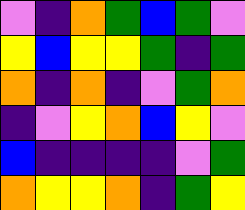[["violet", "indigo", "orange", "green", "blue", "green", "violet"], ["yellow", "blue", "yellow", "yellow", "green", "indigo", "green"], ["orange", "indigo", "orange", "indigo", "violet", "green", "orange"], ["indigo", "violet", "yellow", "orange", "blue", "yellow", "violet"], ["blue", "indigo", "indigo", "indigo", "indigo", "violet", "green"], ["orange", "yellow", "yellow", "orange", "indigo", "green", "yellow"]]